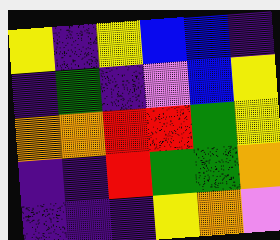[["yellow", "indigo", "yellow", "blue", "blue", "indigo"], ["indigo", "green", "indigo", "violet", "blue", "yellow"], ["orange", "orange", "red", "red", "green", "yellow"], ["indigo", "indigo", "red", "green", "green", "orange"], ["indigo", "indigo", "indigo", "yellow", "orange", "violet"]]